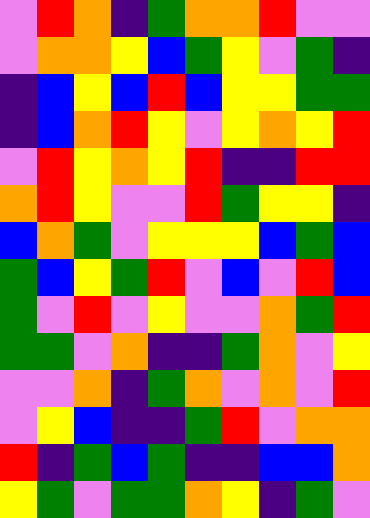[["violet", "red", "orange", "indigo", "green", "orange", "orange", "red", "violet", "violet"], ["violet", "orange", "orange", "yellow", "blue", "green", "yellow", "violet", "green", "indigo"], ["indigo", "blue", "yellow", "blue", "red", "blue", "yellow", "yellow", "green", "green"], ["indigo", "blue", "orange", "red", "yellow", "violet", "yellow", "orange", "yellow", "red"], ["violet", "red", "yellow", "orange", "yellow", "red", "indigo", "indigo", "red", "red"], ["orange", "red", "yellow", "violet", "violet", "red", "green", "yellow", "yellow", "indigo"], ["blue", "orange", "green", "violet", "yellow", "yellow", "yellow", "blue", "green", "blue"], ["green", "blue", "yellow", "green", "red", "violet", "blue", "violet", "red", "blue"], ["green", "violet", "red", "violet", "yellow", "violet", "violet", "orange", "green", "red"], ["green", "green", "violet", "orange", "indigo", "indigo", "green", "orange", "violet", "yellow"], ["violet", "violet", "orange", "indigo", "green", "orange", "violet", "orange", "violet", "red"], ["violet", "yellow", "blue", "indigo", "indigo", "green", "red", "violet", "orange", "orange"], ["red", "indigo", "green", "blue", "green", "indigo", "indigo", "blue", "blue", "orange"], ["yellow", "green", "violet", "green", "green", "orange", "yellow", "indigo", "green", "violet"]]